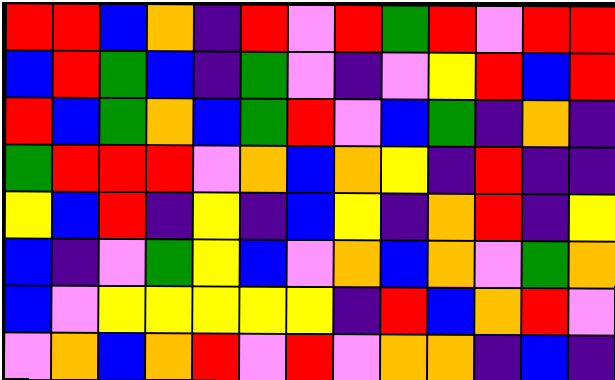[["red", "red", "blue", "orange", "indigo", "red", "violet", "red", "green", "red", "violet", "red", "red"], ["blue", "red", "green", "blue", "indigo", "green", "violet", "indigo", "violet", "yellow", "red", "blue", "red"], ["red", "blue", "green", "orange", "blue", "green", "red", "violet", "blue", "green", "indigo", "orange", "indigo"], ["green", "red", "red", "red", "violet", "orange", "blue", "orange", "yellow", "indigo", "red", "indigo", "indigo"], ["yellow", "blue", "red", "indigo", "yellow", "indigo", "blue", "yellow", "indigo", "orange", "red", "indigo", "yellow"], ["blue", "indigo", "violet", "green", "yellow", "blue", "violet", "orange", "blue", "orange", "violet", "green", "orange"], ["blue", "violet", "yellow", "yellow", "yellow", "yellow", "yellow", "indigo", "red", "blue", "orange", "red", "violet"], ["violet", "orange", "blue", "orange", "red", "violet", "red", "violet", "orange", "orange", "indigo", "blue", "indigo"]]